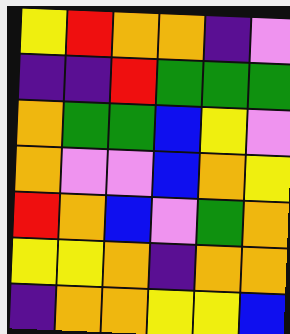[["yellow", "red", "orange", "orange", "indigo", "violet"], ["indigo", "indigo", "red", "green", "green", "green"], ["orange", "green", "green", "blue", "yellow", "violet"], ["orange", "violet", "violet", "blue", "orange", "yellow"], ["red", "orange", "blue", "violet", "green", "orange"], ["yellow", "yellow", "orange", "indigo", "orange", "orange"], ["indigo", "orange", "orange", "yellow", "yellow", "blue"]]